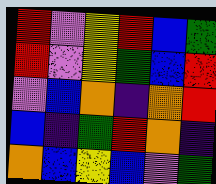[["red", "violet", "yellow", "red", "blue", "green"], ["red", "violet", "yellow", "green", "blue", "red"], ["violet", "blue", "orange", "indigo", "orange", "red"], ["blue", "indigo", "green", "red", "orange", "indigo"], ["orange", "blue", "yellow", "blue", "violet", "green"]]